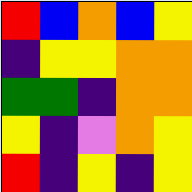[["red", "blue", "orange", "blue", "yellow"], ["indigo", "yellow", "yellow", "orange", "orange"], ["green", "green", "indigo", "orange", "orange"], ["yellow", "indigo", "violet", "orange", "yellow"], ["red", "indigo", "yellow", "indigo", "yellow"]]